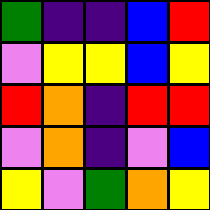[["green", "indigo", "indigo", "blue", "red"], ["violet", "yellow", "yellow", "blue", "yellow"], ["red", "orange", "indigo", "red", "red"], ["violet", "orange", "indigo", "violet", "blue"], ["yellow", "violet", "green", "orange", "yellow"]]